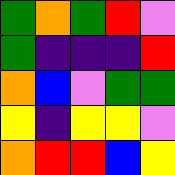[["green", "orange", "green", "red", "violet"], ["green", "indigo", "indigo", "indigo", "red"], ["orange", "blue", "violet", "green", "green"], ["yellow", "indigo", "yellow", "yellow", "violet"], ["orange", "red", "red", "blue", "yellow"]]